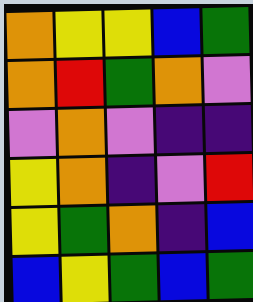[["orange", "yellow", "yellow", "blue", "green"], ["orange", "red", "green", "orange", "violet"], ["violet", "orange", "violet", "indigo", "indigo"], ["yellow", "orange", "indigo", "violet", "red"], ["yellow", "green", "orange", "indigo", "blue"], ["blue", "yellow", "green", "blue", "green"]]